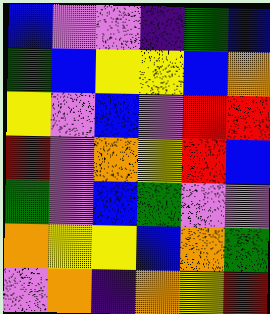[["blue", "violet", "violet", "indigo", "green", "blue"], ["green", "blue", "yellow", "yellow", "blue", "orange"], ["yellow", "violet", "blue", "violet", "red", "red"], ["red", "violet", "orange", "yellow", "red", "blue"], ["green", "violet", "blue", "green", "violet", "violet"], ["orange", "yellow", "yellow", "blue", "orange", "green"], ["violet", "orange", "indigo", "orange", "yellow", "red"]]